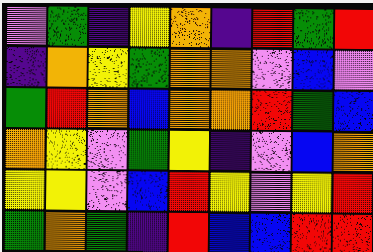[["violet", "green", "indigo", "yellow", "orange", "indigo", "red", "green", "red"], ["indigo", "orange", "yellow", "green", "orange", "orange", "violet", "blue", "violet"], ["green", "red", "orange", "blue", "orange", "orange", "red", "green", "blue"], ["orange", "yellow", "violet", "green", "yellow", "indigo", "violet", "blue", "orange"], ["yellow", "yellow", "violet", "blue", "red", "yellow", "violet", "yellow", "red"], ["green", "orange", "green", "indigo", "red", "blue", "blue", "red", "red"]]